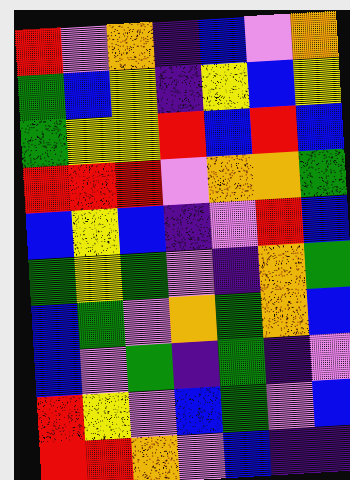[["red", "violet", "orange", "indigo", "blue", "violet", "orange"], ["green", "blue", "yellow", "indigo", "yellow", "blue", "yellow"], ["green", "yellow", "yellow", "red", "blue", "red", "blue"], ["red", "red", "red", "violet", "orange", "orange", "green"], ["blue", "yellow", "blue", "indigo", "violet", "red", "blue"], ["green", "yellow", "green", "violet", "indigo", "orange", "green"], ["blue", "green", "violet", "orange", "green", "orange", "blue"], ["blue", "violet", "green", "indigo", "green", "indigo", "violet"], ["red", "yellow", "violet", "blue", "green", "violet", "blue"], ["red", "red", "orange", "violet", "blue", "indigo", "indigo"]]